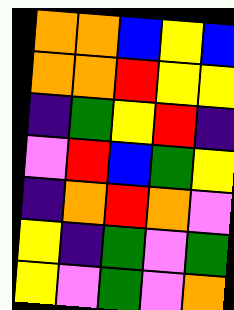[["orange", "orange", "blue", "yellow", "blue"], ["orange", "orange", "red", "yellow", "yellow"], ["indigo", "green", "yellow", "red", "indigo"], ["violet", "red", "blue", "green", "yellow"], ["indigo", "orange", "red", "orange", "violet"], ["yellow", "indigo", "green", "violet", "green"], ["yellow", "violet", "green", "violet", "orange"]]